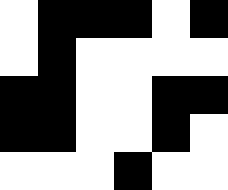[["white", "black", "black", "black", "white", "black"], ["white", "black", "white", "white", "white", "white"], ["black", "black", "white", "white", "black", "black"], ["black", "black", "white", "white", "black", "white"], ["white", "white", "white", "black", "white", "white"]]